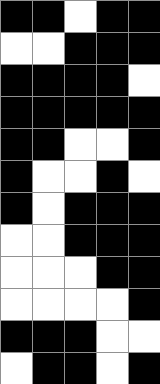[["black", "black", "white", "black", "black"], ["white", "white", "black", "black", "black"], ["black", "black", "black", "black", "white"], ["black", "black", "black", "black", "black"], ["black", "black", "white", "white", "black"], ["black", "white", "white", "black", "white"], ["black", "white", "black", "black", "black"], ["white", "white", "black", "black", "black"], ["white", "white", "white", "black", "black"], ["white", "white", "white", "white", "black"], ["black", "black", "black", "white", "white"], ["white", "black", "black", "white", "black"]]